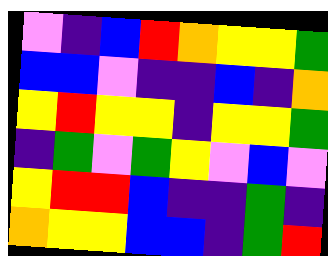[["violet", "indigo", "blue", "red", "orange", "yellow", "yellow", "green"], ["blue", "blue", "violet", "indigo", "indigo", "blue", "indigo", "orange"], ["yellow", "red", "yellow", "yellow", "indigo", "yellow", "yellow", "green"], ["indigo", "green", "violet", "green", "yellow", "violet", "blue", "violet"], ["yellow", "red", "red", "blue", "indigo", "indigo", "green", "indigo"], ["orange", "yellow", "yellow", "blue", "blue", "indigo", "green", "red"]]